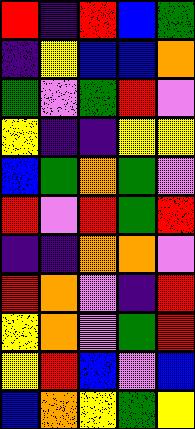[["red", "indigo", "red", "blue", "green"], ["indigo", "yellow", "blue", "blue", "orange"], ["green", "violet", "green", "red", "violet"], ["yellow", "indigo", "indigo", "yellow", "yellow"], ["blue", "green", "orange", "green", "violet"], ["red", "violet", "red", "green", "red"], ["indigo", "indigo", "orange", "orange", "violet"], ["red", "orange", "violet", "indigo", "red"], ["yellow", "orange", "violet", "green", "red"], ["yellow", "red", "blue", "violet", "blue"], ["blue", "orange", "yellow", "green", "yellow"]]